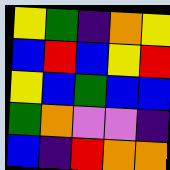[["yellow", "green", "indigo", "orange", "yellow"], ["blue", "red", "blue", "yellow", "red"], ["yellow", "blue", "green", "blue", "blue"], ["green", "orange", "violet", "violet", "indigo"], ["blue", "indigo", "red", "orange", "orange"]]